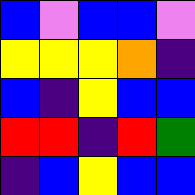[["blue", "violet", "blue", "blue", "violet"], ["yellow", "yellow", "yellow", "orange", "indigo"], ["blue", "indigo", "yellow", "blue", "blue"], ["red", "red", "indigo", "red", "green"], ["indigo", "blue", "yellow", "blue", "blue"]]